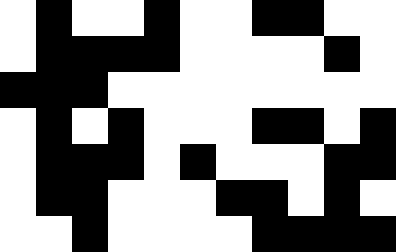[["white", "black", "white", "white", "black", "white", "white", "black", "black", "white", "white"], ["white", "black", "black", "black", "black", "white", "white", "white", "white", "black", "white"], ["black", "black", "black", "white", "white", "white", "white", "white", "white", "white", "white"], ["white", "black", "white", "black", "white", "white", "white", "black", "black", "white", "black"], ["white", "black", "black", "black", "white", "black", "white", "white", "white", "black", "black"], ["white", "black", "black", "white", "white", "white", "black", "black", "white", "black", "white"], ["white", "white", "black", "white", "white", "white", "white", "black", "black", "black", "black"]]